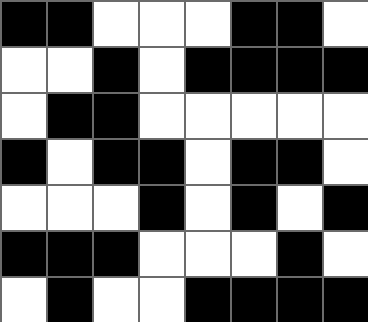[["black", "black", "white", "white", "white", "black", "black", "white"], ["white", "white", "black", "white", "black", "black", "black", "black"], ["white", "black", "black", "white", "white", "white", "white", "white"], ["black", "white", "black", "black", "white", "black", "black", "white"], ["white", "white", "white", "black", "white", "black", "white", "black"], ["black", "black", "black", "white", "white", "white", "black", "white"], ["white", "black", "white", "white", "black", "black", "black", "black"]]